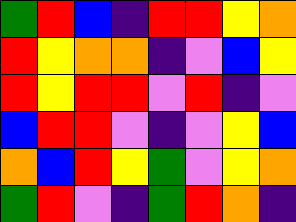[["green", "red", "blue", "indigo", "red", "red", "yellow", "orange"], ["red", "yellow", "orange", "orange", "indigo", "violet", "blue", "yellow"], ["red", "yellow", "red", "red", "violet", "red", "indigo", "violet"], ["blue", "red", "red", "violet", "indigo", "violet", "yellow", "blue"], ["orange", "blue", "red", "yellow", "green", "violet", "yellow", "orange"], ["green", "red", "violet", "indigo", "green", "red", "orange", "indigo"]]